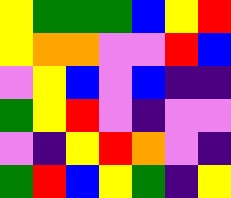[["yellow", "green", "green", "green", "blue", "yellow", "red"], ["yellow", "orange", "orange", "violet", "violet", "red", "blue"], ["violet", "yellow", "blue", "violet", "blue", "indigo", "indigo"], ["green", "yellow", "red", "violet", "indigo", "violet", "violet"], ["violet", "indigo", "yellow", "red", "orange", "violet", "indigo"], ["green", "red", "blue", "yellow", "green", "indigo", "yellow"]]